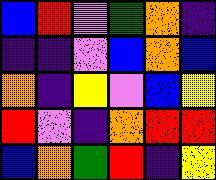[["blue", "red", "violet", "green", "orange", "indigo"], ["indigo", "indigo", "violet", "blue", "orange", "blue"], ["orange", "indigo", "yellow", "violet", "blue", "yellow"], ["red", "violet", "indigo", "orange", "red", "red"], ["blue", "orange", "green", "red", "indigo", "yellow"]]